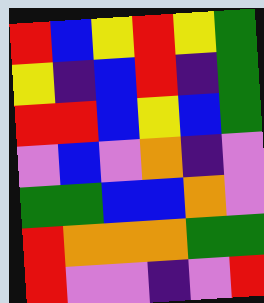[["red", "blue", "yellow", "red", "yellow", "green"], ["yellow", "indigo", "blue", "red", "indigo", "green"], ["red", "red", "blue", "yellow", "blue", "green"], ["violet", "blue", "violet", "orange", "indigo", "violet"], ["green", "green", "blue", "blue", "orange", "violet"], ["red", "orange", "orange", "orange", "green", "green"], ["red", "violet", "violet", "indigo", "violet", "red"]]